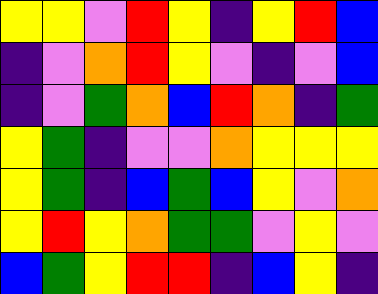[["yellow", "yellow", "violet", "red", "yellow", "indigo", "yellow", "red", "blue"], ["indigo", "violet", "orange", "red", "yellow", "violet", "indigo", "violet", "blue"], ["indigo", "violet", "green", "orange", "blue", "red", "orange", "indigo", "green"], ["yellow", "green", "indigo", "violet", "violet", "orange", "yellow", "yellow", "yellow"], ["yellow", "green", "indigo", "blue", "green", "blue", "yellow", "violet", "orange"], ["yellow", "red", "yellow", "orange", "green", "green", "violet", "yellow", "violet"], ["blue", "green", "yellow", "red", "red", "indigo", "blue", "yellow", "indigo"]]